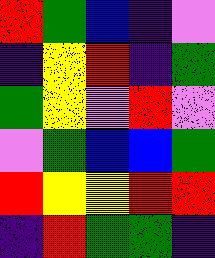[["red", "green", "blue", "indigo", "violet"], ["indigo", "yellow", "red", "indigo", "green"], ["green", "yellow", "violet", "red", "violet"], ["violet", "green", "blue", "blue", "green"], ["red", "yellow", "yellow", "red", "red"], ["indigo", "red", "green", "green", "indigo"]]